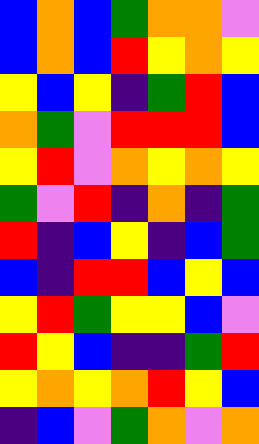[["blue", "orange", "blue", "green", "orange", "orange", "violet"], ["blue", "orange", "blue", "red", "yellow", "orange", "yellow"], ["yellow", "blue", "yellow", "indigo", "green", "red", "blue"], ["orange", "green", "violet", "red", "red", "red", "blue"], ["yellow", "red", "violet", "orange", "yellow", "orange", "yellow"], ["green", "violet", "red", "indigo", "orange", "indigo", "green"], ["red", "indigo", "blue", "yellow", "indigo", "blue", "green"], ["blue", "indigo", "red", "red", "blue", "yellow", "blue"], ["yellow", "red", "green", "yellow", "yellow", "blue", "violet"], ["red", "yellow", "blue", "indigo", "indigo", "green", "red"], ["yellow", "orange", "yellow", "orange", "red", "yellow", "blue"], ["indigo", "blue", "violet", "green", "orange", "violet", "orange"]]